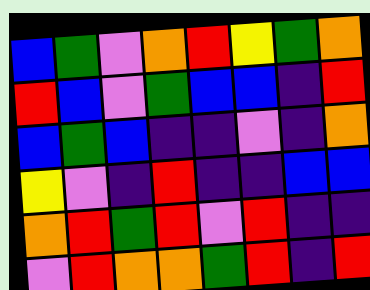[["blue", "green", "violet", "orange", "red", "yellow", "green", "orange"], ["red", "blue", "violet", "green", "blue", "blue", "indigo", "red"], ["blue", "green", "blue", "indigo", "indigo", "violet", "indigo", "orange"], ["yellow", "violet", "indigo", "red", "indigo", "indigo", "blue", "blue"], ["orange", "red", "green", "red", "violet", "red", "indigo", "indigo"], ["violet", "red", "orange", "orange", "green", "red", "indigo", "red"]]